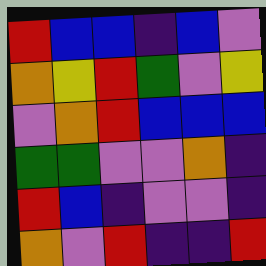[["red", "blue", "blue", "indigo", "blue", "violet"], ["orange", "yellow", "red", "green", "violet", "yellow"], ["violet", "orange", "red", "blue", "blue", "blue"], ["green", "green", "violet", "violet", "orange", "indigo"], ["red", "blue", "indigo", "violet", "violet", "indigo"], ["orange", "violet", "red", "indigo", "indigo", "red"]]